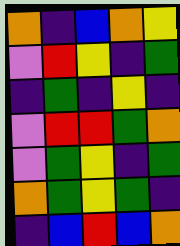[["orange", "indigo", "blue", "orange", "yellow"], ["violet", "red", "yellow", "indigo", "green"], ["indigo", "green", "indigo", "yellow", "indigo"], ["violet", "red", "red", "green", "orange"], ["violet", "green", "yellow", "indigo", "green"], ["orange", "green", "yellow", "green", "indigo"], ["indigo", "blue", "red", "blue", "orange"]]